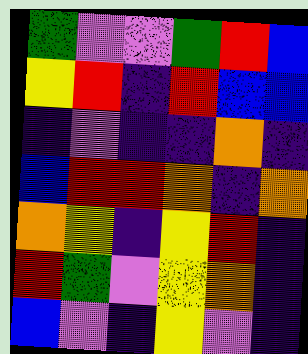[["green", "violet", "violet", "green", "red", "blue"], ["yellow", "red", "indigo", "red", "blue", "blue"], ["indigo", "violet", "indigo", "indigo", "orange", "indigo"], ["blue", "red", "red", "orange", "indigo", "orange"], ["orange", "yellow", "indigo", "yellow", "red", "indigo"], ["red", "green", "violet", "yellow", "orange", "indigo"], ["blue", "violet", "indigo", "yellow", "violet", "indigo"]]